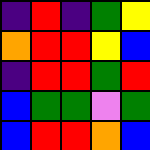[["indigo", "red", "indigo", "green", "yellow"], ["orange", "red", "red", "yellow", "blue"], ["indigo", "red", "red", "green", "red"], ["blue", "green", "green", "violet", "green"], ["blue", "red", "red", "orange", "blue"]]